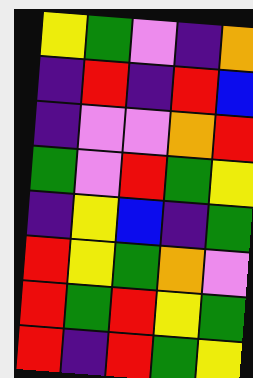[["yellow", "green", "violet", "indigo", "orange"], ["indigo", "red", "indigo", "red", "blue"], ["indigo", "violet", "violet", "orange", "red"], ["green", "violet", "red", "green", "yellow"], ["indigo", "yellow", "blue", "indigo", "green"], ["red", "yellow", "green", "orange", "violet"], ["red", "green", "red", "yellow", "green"], ["red", "indigo", "red", "green", "yellow"]]